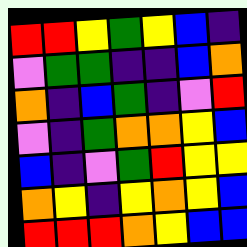[["red", "red", "yellow", "green", "yellow", "blue", "indigo"], ["violet", "green", "green", "indigo", "indigo", "blue", "orange"], ["orange", "indigo", "blue", "green", "indigo", "violet", "red"], ["violet", "indigo", "green", "orange", "orange", "yellow", "blue"], ["blue", "indigo", "violet", "green", "red", "yellow", "yellow"], ["orange", "yellow", "indigo", "yellow", "orange", "yellow", "blue"], ["red", "red", "red", "orange", "yellow", "blue", "blue"]]